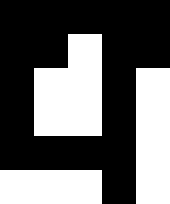[["black", "black", "black", "black", "black"], ["black", "black", "white", "black", "black"], ["black", "white", "white", "black", "white"], ["black", "white", "white", "black", "white"], ["black", "black", "black", "black", "white"], ["white", "white", "white", "black", "white"]]